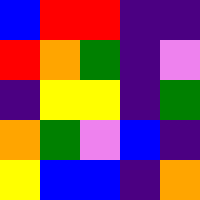[["blue", "red", "red", "indigo", "indigo"], ["red", "orange", "green", "indigo", "violet"], ["indigo", "yellow", "yellow", "indigo", "green"], ["orange", "green", "violet", "blue", "indigo"], ["yellow", "blue", "blue", "indigo", "orange"]]